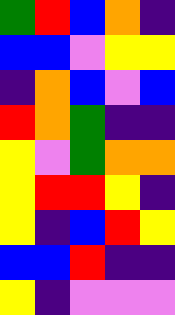[["green", "red", "blue", "orange", "indigo"], ["blue", "blue", "violet", "yellow", "yellow"], ["indigo", "orange", "blue", "violet", "blue"], ["red", "orange", "green", "indigo", "indigo"], ["yellow", "violet", "green", "orange", "orange"], ["yellow", "red", "red", "yellow", "indigo"], ["yellow", "indigo", "blue", "red", "yellow"], ["blue", "blue", "red", "indigo", "indigo"], ["yellow", "indigo", "violet", "violet", "violet"]]